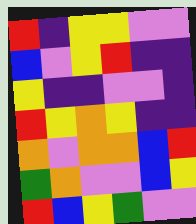[["red", "indigo", "yellow", "yellow", "violet", "violet"], ["blue", "violet", "yellow", "red", "indigo", "indigo"], ["yellow", "indigo", "indigo", "violet", "violet", "indigo"], ["red", "yellow", "orange", "yellow", "indigo", "indigo"], ["orange", "violet", "orange", "orange", "blue", "red"], ["green", "orange", "violet", "violet", "blue", "yellow"], ["red", "blue", "yellow", "green", "violet", "violet"]]